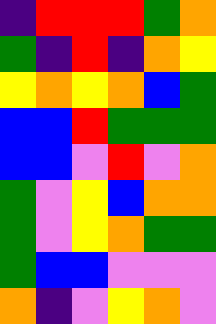[["indigo", "red", "red", "red", "green", "orange"], ["green", "indigo", "red", "indigo", "orange", "yellow"], ["yellow", "orange", "yellow", "orange", "blue", "green"], ["blue", "blue", "red", "green", "green", "green"], ["blue", "blue", "violet", "red", "violet", "orange"], ["green", "violet", "yellow", "blue", "orange", "orange"], ["green", "violet", "yellow", "orange", "green", "green"], ["green", "blue", "blue", "violet", "violet", "violet"], ["orange", "indigo", "violet", "yellow", "orange", "violet"]]